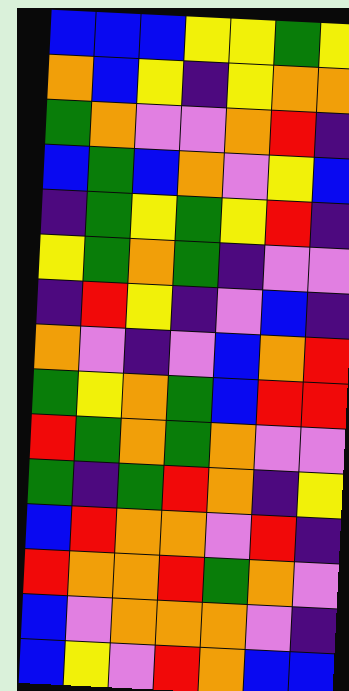[["blue", "blue", "blue", "yellow", "yellow", "green", "yellow"], ["orange", "blue", "yellow", "indigo", "yellow", "orange", "orange"], ["green", "orange", "violet", "violet", "orange", "red", "indigo"], ["blue", "green", "blue", "orange", "violet", "yellow", "blue"], ["indigo", "green", "yellow", "green", "yellow", "red", "indigo"], ["yellow", "green", "orange", "green", "indigo", "violet", "violet"], ["indigo", "red", "yellow", "indigo", "violet", "blue", "indigo"], ["orange", "violet", "indigo", "violet", "blue", "orange", "red"], ["green", "yellow", "orange", "green", "blue", "red", "red"], ["red", "green", "orange", "green", "orange", "violet", "violet"], ["green", "indigo", "green", "red", "orange", "indigo", "yellow"], ["blue", "red", "orange", "orange", "violet", "red", "indigo"], ["red", "orange", "orange", "red", "green", "orange", "violet"], ["blue", "violet", "orange", "orange", "orange", "violet", "indigo"], ["blue", "yellow", "violet", "red", "orange", "blue", "blue"]]